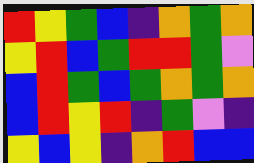[["red", "yellow", "green", "blue", "indigo", "orange", "green", "orange"], ["yellow", "red", "blue", "green", "red", "red", "green", "violet"], ["blue", "red", "green", "blue", "green", "orange", "green", "orange"], ["blue", "red", "yellow", "red", "indigo", "green", "violet", "indigo"], ["yellow", "blue", "yellow", "indigo", "orange", "red", "blue", "blue"]]